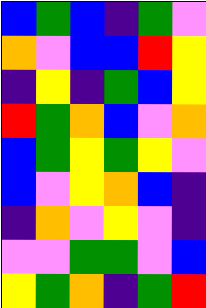[["blue", "green", "blue", "indigo", "green", "violet"], ["orange", "violet", "blue", "blue", "red", "yellow"], ["indigo", "yellow", "indigo", "green", "blue", "yellow"], ["red", "green", "orange", "blue", "violet", "orange"], ["blue", "green", "yellow", "green", "yellow", "violet"], ["blue", "violet", "yellow", "orange", "blue", "indigo"], ["indigo", "orange", "violet", "yellow", "violet", "indigo"], ["violet", "violet", "green", "green", "violet", "blue"], ["yellow", "green", "orange", "indigo", "green", "red"]]